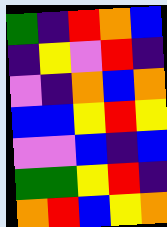[["green", "indigo", "red", "orange", "blue"], ["indigo", "yellow", "violet", "red", "indigo"], ["violet", "indigo", "orange", "blue", "orange"], ["blue", "blue", "yellow", "red", "yellow"], ["violet", "violet", "blue", "indigo", "blue"], ["green", "green", "yellow", "red", "indigo"], ["orange", "red", "blue", "yellow", "orange"]]